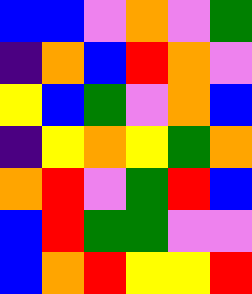[["blue", "blue", "violet", "orange", "violet", "green"], ["indigo", "orange", "blue", "red", "orange", "violet"], ["yellow", "blue", "green", "violet", "orange", "blue"], ["indigo", "yellow", "orange", "yellow", "green", "orange"], ["orange", "red", "violet", "green", "red", "blue"], ["blue", "red", "green", "green", "violet", "violet"], ["blue", "orange", "red", "yellow", "yellow", "red"]]